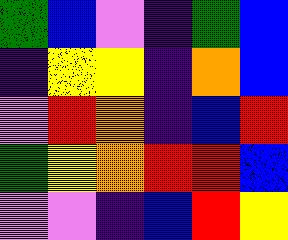[["green", "blue", "violet", "indigo", "green", "blue"], ["indigo", "yellow", "yellow", "indigo", "orange", "blue"], ["violet", "red", "orange", "indigo", "blue", "red"], ["green", "yellow", "orange", "red", "red", "blue"], ["violet", "violet", "indigo", "blue", "red", "yellow"]]